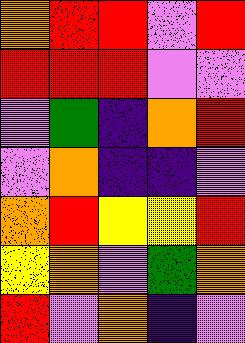[["orange", "red", "red", "violet", "red"], ["red", "red", "red", "violet", "violet"], ["violet", "green", "indigo", "orange", "red"], ["violet", "orange", "indigo", "indigo", "violet"], ["orange", "red", "yellow", "yellow", "red"], ["yellow", "orange", "violet", "green", "orange"], ["red", "violet", "orange", "indigo", "violet"]]